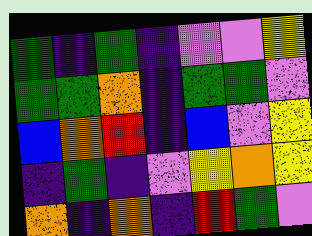[["green", "indigo", "green", "indigo", "violet", "violet", "yellow"], ["green", "green", "orange", "indigo", "green", "green", "violet"], ["blue", "orange", "red", "indigo", "blue", "violet", "yellow"], ["indigo", "green", "indigo", "violet", "yellow", "orange", "yellow"], ["orange", "indigo", "orange", "indigo", "red", "green", "violet"]]